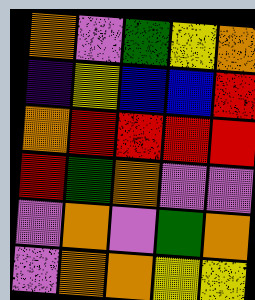[["orange", "violet", "green", "yellow", "orange"], ["indigo", "yellow", "blue", "blue", "red"], ["orange", "red", "red", "red", "red"], ["red", "green", "orange", "violet", "violet"], ["violet", "orange", "violet", "green", "orange"], ["violet", "orange", "orange", "yellow", "yellow"]]